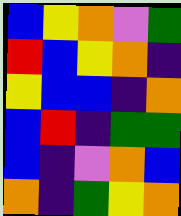[["blue", "yellow", "orange", "violet", "green"], ["red", "blue", "yellow", "orange", "indigo"], ["yellow", "blue", "blue", "indigo", "orange"], ["blue", "red", "indigo", "green", "green"], ["blue", "indigo", "violet", "orange", "blue"], ["orange", "indigo", "green", "yellow", "orange"]]